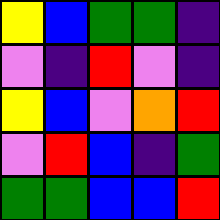[["yellow", "blue", "green", "green", "indigo"], ["violet", "indigo", "red", "violet", "indigo"], ["yellow", "blue", "violet", "orange", "red"], ["violet", "red", "blue", "indigo", "green"], ["green", "green", "blue", "blue", "red"]]